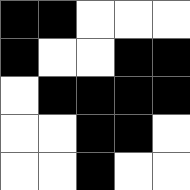[["black", "black", "white", "white", "white"], ["black", "white", "white", "black", "black"], ["white", "black", "black", "black", "black"], ["white", "white", "black", "black", "white"], ["white", "white", "black", "white", "white"]]